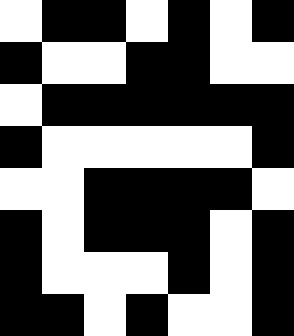[["white", "black", "black", "white", "black", "white", "black"], ["black", "white", "white", "black", "black", "white", "white"], ["white", "black", "black", "black", "black", "black", "black"], ["black", "white", "white", "white", "white", "white", "black"], ["white", "white", "black", "black", "black", "black", "white"], ["black", "white", "black", "black", "black", "white", "black"], ["black", "white", "white", "white", "black", "white", "black"], ["black", "black", "white", "black", "white", "white", "black"]]